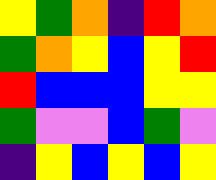[["yellow", "green", "orange", "indigo", "red", "orange"], ["green", "orange", "yellow", "blue", "yellow", "red"], ["red", "blue", "blue", "blue", "yellow", "yellow"], ["green", "violet", "violet", "blue", "green", "violet"], ["indigo", "yellow", "blue", "yellow", "blue", "yellow"]]